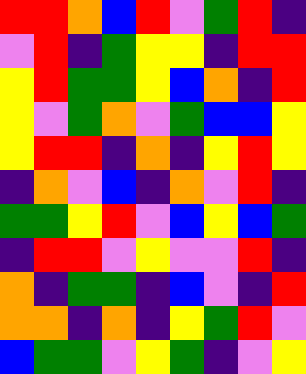[["red", "red", "orange", "blue", "red", "violet", "green", "red", "indigo"], ["violet", "red", "indigo", "green", "yellow", "yellow", "indigo", "red", "red"], ["yellow", "red", "green", "green", "yellow", "blue", "orange", "indigo", "red"], ["yellow", "violet", "green", "orange", "violet", "green", "blue", "blue", "yellow"], ["yellow", "red", "red", "indigo", "orange", "indigo", "yellow", "red", "yellow"], ["indigo", "orange", "violet", "blue", "indigo", "orange", "violet", "red", "indigo"], ["green", "green", "yellow", "red", "violet", "blue", "yellow", "blue", "green"], ["indigo", "red", "red", "violet", "yellow", "violet", "violet", "red", "indigo"], ["orange", "indigo", "green", "green", "indigo", "blue", "violet", "indigo", "red"], ["orange", "orange", "indigo", "orange", "indigo", "yellow", "green", "red", "violet"], ["blue", "green", "green", "violet", "yellow", "green", "indigo", "violet", "yellow"]]